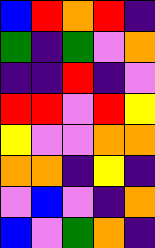[["blue", "red", "orange", "red", "indigo"], ["green", "indigo", "green", "violet", "orange"], ["indigo", "indigo", "red", "indigo", "violet"], ["red", "red", "violet", "red", "yellow"], ["yellow", "violet", "violet", "orange", "orange"], ["orange", "orange", "indigo", "yellow", "indigo"], ["violet", "blue", "violet", "indigo", "orange"], ["blue", "violet", "green", "orange", "indigo"]]